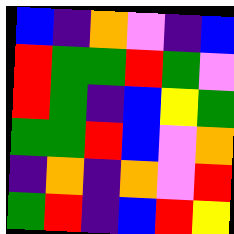[["blue", "indigo", "orange", "violet", "indigo", "blue"], ["red", "green", "green", "red", "green", "violet"], ["red", "green", "indigo", "blue", "yellow", "green"], ["green", "green", "red", "blue", "violet", "orange"], ["indigo", "orange", "indigo", "orange", "violet", "red"], ["green", "red", "indigo", "blue", "red", "yellow"]]